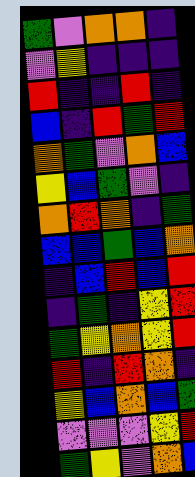[["green", "violet", "orange", "orange", "indigo"], ["violet", "yellow", "indigo", "indigo", "indigo"], ["red", "indigo", "indigo", "red", "indigo"], ["blue", "indigo", "red", "green", "red"], ["orange", "green", "violet", "orange", "blue"], ["yellow", "blue", "green", "violet", "indigo"], ["orange", "red", "orange", "indigo", "green"], ["blue", "blue", "green", "blue", "orange"], ["indigo", "blue", "red", "blue", "red"], ["indigo", "green", "indigo", "yellow", "red"], ["green", "yellow", "orange", "yellow", "red"], ["red", "indigo", "red", "orange", "indigo"], ["yellow", "blue", "orange", "blue", "green"], ["violet", "violet", "violet", "yellow", "red"], ["green", "yellow", "violet", "orange", "blue"]]